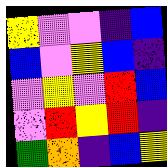[["yellow", "violet", "violet", "indigo", "blue"], ["blue", "violet", "yellow", "blue", "indigo"], ["violet", "yellow", "violet", "red", "blue"], ["violet", "red", "yellow", "red", "indigo"], ["green", "orange", "indigo", "blue", "yellow"]]